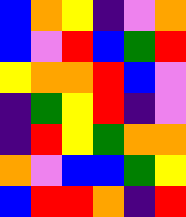[["blue", "orange", "yellow", "indigo", "violet", "orange"], ["blue", "violet", "red", "blue", "green", "red"], ["yellow", "orange", "orange", "red", "blue", "violet"], ["indigo", "green", "yellow", "red", "indigo", "violet"], ["indigo", "red", "yellow", "green", "orange", "orange"], ["orange", "violet", "blue", "blue", "green", "yellow"], ["blue", "red", "red", "orange", "indigo", "red"]]